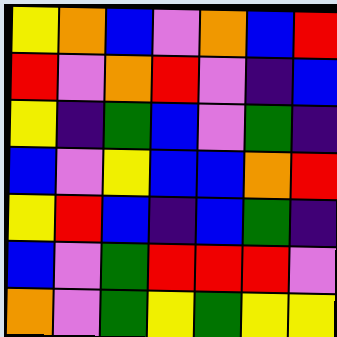[["yellow", "orange", "blue", "violet", "orange", "blue", "red"], ["red", "violet", "orange", "red", "violet", "indigo", "blue"], ["yellow", "indigo", "green", "blue", "violet", "green", "indigo"], ["blue", "violet", "yellow", "blue", "blue", "orange", "red"], ["yellow", "red", "blue", "indigo", "blue", "green", "indigo"], ["blue", "violet", "green", "red", "red", "red", "violet"], ["orange", "violet", "green", "yellow", "green", "yellow", "yellow"]]